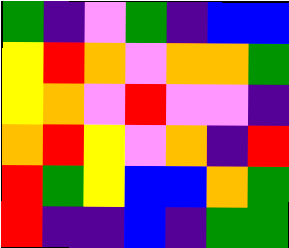[["green", "indigo", "violet", "green", "indigo", "blue", "blue"], ["yellow", "red", "orange", "violet", "orange", "orange", "green"], ["yellow", "orange", "violet", "red", "violet", "violet", "indigo"], ["orange", "red", "yellow", "violet", "orange", "indigo", "red"], ["red", "green", "yellow", "blue", "blue", "orange", "green"], ["red", "indigo", "indigo", "blue", "indigo", "green", "green"]]